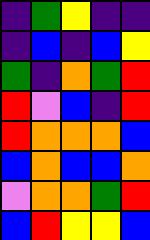[["indigo", "green", "yellow", "indigo", "indigo"], ["indigo", "blue", "indigo", "blue", "yellow"], ["green", "indigo", "orange", "green", "red"], ["red", "violet", "blue", "indigo", "red"], ["red", "orange", "orange", "orange", "blue"], ["blue", "orange", "blue", "blue", "orange"], ["violet", "orange", "orange", "green", "red"], ["blue", "red", "yellow", "yellow", "blue"]]